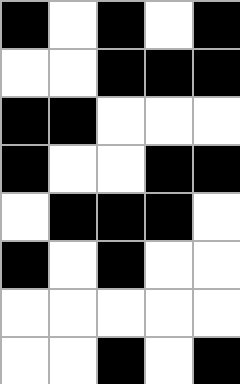[["black", "white", "black", "white", "black"], ["white", "white", "black", "black", "black"], ["black", "black", "white", "white", "white"], ["black", "white", "white", "black", "black"], ["white", "black", "black", "black", "white"], ["black", "white", "black", "white", "white"], ["white", "white", "white", "white", "white"], ["white", "white", "black", "white", "black"]]